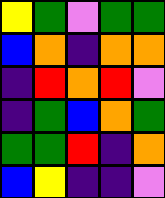[["yellow", "green", "violet", "green", "green"], ["blue", "orange", "indigo", "orange", "orange"], ["indigo", "red", "orange", "red", "violet"], ["indigo", "green", "blue", "orange", "green"], ["green", "green", "red", "indigo", "orange"], ["blue", "yellow", "indigo", "indigo", "violet"]]